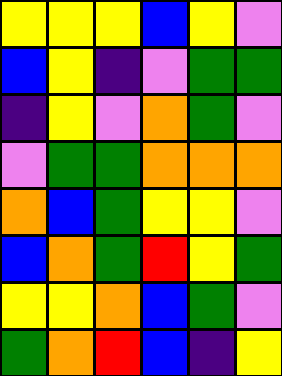[["yellow", "yellow", "yellow", "blue", "yellow", "violet"], ["blue", "yellow", "indigo", "violet", "green", "green"], ["indigo", "yellow", "violet", "orange", "green", "violet"], ["violet", "green", "green", "orange", "orange", "orange"], ["orange", "blue", "green", "yellow", "yellow", "violet"], ["blue", "orange", "green", "red", "yellow", "green"], ["yellow", "yellow", "orange", "blue", "green", "violet"], ["green", "orange", "red", "blue", "indigo", "yellow"]]